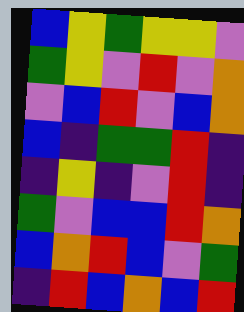[["blue", "yellow", "green", "yellow", "yellow", "violet"], ["green", "yellow", "violet", "red", "violet", "orange"], ["violet", "blue", "red", "violet", "blue", "orange"], ["blue", "indigo", "green", "green", "red", "indigo"], ["indigo", "yellow", "indigo", "violet", "red", "indigo"], ["green", "violet", "blue", "blue", "red", "orange"], ["blue", "orange", "red", "blue", "violet", "green"], ["indigo", "red", "blue", "orange", "blue", "red"]]